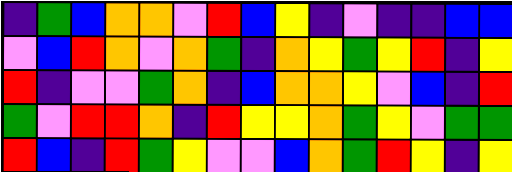[["indigo", "green", "blue", "orange", "orange", "violet", "red", "blue", "yellow", "indigo", "violet", "indigo", "indigo", "blue", "blue"], ["violet", "blue", "red", "orange", "violet", "orange", "green", "indigo", "orange", "yellow", "green", "yellow", "red", "indigo", "yellow"], ["red", "indigo", "violet", "violet", "green", "orange", "indigo", "blue", "orange", "orange", "yellow", "violet", "blue", "indigo", "red"], ["green", "violet", "red", "red", "orange", "indigo", "red", "yellow", "yellow", "orange", "green", "yellow", "violet", "green", "green"], ["red", "blue", "indigo", "red", "green", "yellow", "violet", "violet", "blue", "orange", "green", "red", "yellow", "indigo", "yellow"]]